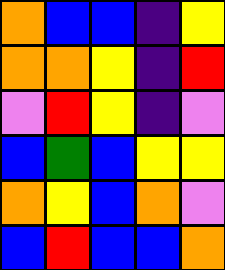[["orange", "blue", "blue", "indigo", "yellow"], ["orange", "orange", "yellow", "indigo", "red"], ["violet", "red", "yellow", "indigo", "violet"], ["blue", "green", "blue", "yellow", "yellow"], ["orange", "yellow", "blue", "orange", "violet"], ["blue", "red", "blue", "blue", "orange"]]